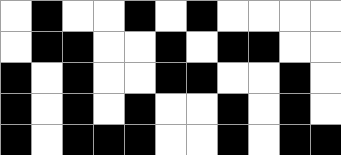[["white", "black", "white", "white", "black", "white", "black", "white", "white", "white", "white"], ["white", "black", "black", "white", "white", "black", "white", "black", "black", "white", "white"], ["black", "white", "black", "white", "white", "black", "black", "white", "white", "black", "white"], ["black", "white", "black", "white", "black", "white", "white", "black", "white", "black", "white"], ["black", "white", "black", "black", "black", "white", "white", "black", "white", "black", "black"]]